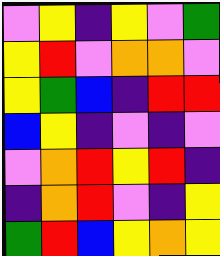[["violet", "yellow", "indigo", "yellow", "violet", "green"], ["yellow", "red", "violet", "orange", "orange", "violet"], ["yellow", "green", "blue", "indigo", "red", "red"], ["blue", "yellow", "indigo", "violet", "indigo", "violet"], ["violet", "orange", "red", "yellow", "red", "indigo"], ["indigo", "orange", "red", "violet", "indigo", "yellow"], ["green", "red", "blue", "yellow", "orange", "yellow"]]